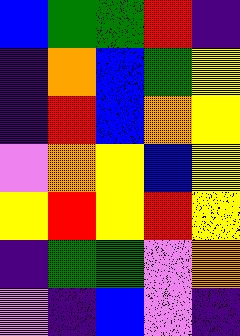[["blue", "green", "green", "red", "indigo"], ["indigo", "orange", "blue", "green", "yellow"], ["indigo", "red", "blue", "orange", "yellow"], ["violet", "orange", "yellow", "blue", "yellow"], ["yellow", "red", "yellow", "red", "yellow"], ["indigo", "green", "green", "violet", "orange"], ["violet", "indigo", "blue", "violet", "indigo"]]